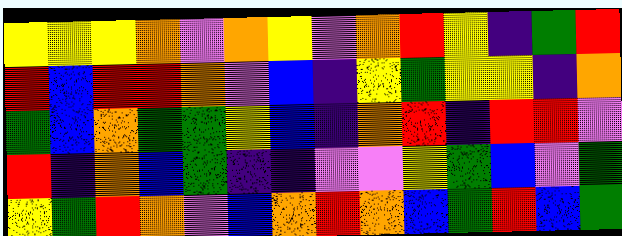[["yellow", "yellow", "yellow", "orange", "violet", "orange", "yellow", "violet", "orange", "red", "yellow", "indigo", "green", "red"], ["red", "blue", "red", "red", "orange", "violet", "blue", "indigo", "yellow", "green", "yellow", "yellow", "indigo", "orange"], ["green", "blue", "orange", "green", "green", "yellow", "blue", "indigo", "orange", "red", "indigo", "red", "red", "violet"], ["red", "indigo", "orange", "blue", "green", "indigo", "indigo", "violet", "violet", "yellow", "green", "blue", "violet", "green"], ["yellow", "green", "red", "orange", "violet", "blue", "orange", "red", "orange", "blue", "green", "red", "blue", "green"]]